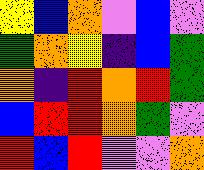[["yellow", "blue", "orange", "violet", "blue", "violet"], ["green", "orange", "yellow", "indigo", "blue", "green"], ["orange", "indigo", "red", "orange", "red", "green"], ["blue", "red", "red", "orange", "green", "violet"], ["red", "blue", "red", "violet", "violet", "orange"]]